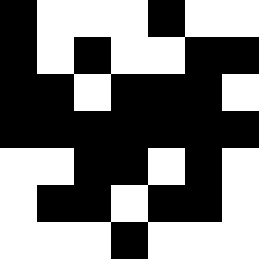[["black", "white", "white", "white", "black", "white", "white"], ["black", "white", "black", "white", "white", "black", "black"], ["black", "black", "white", "black", "black", "black", "white"], ["black", "black", "black", "black", "black", "black", "black"], ["white", "white", "black", "black", "white", "black", "white"], ["white", "black", "black", "white", "black", "black", "white"], ["white", "white", "white", "black", "white", "white", "white"]]